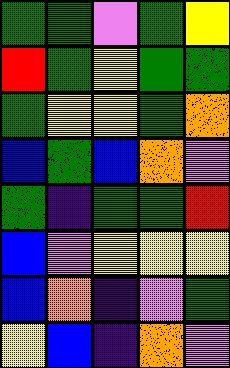[["green", "green", "violet", "green", "yellow"], ["red", "green", "yellow", "green", "green"], ["green", "yellow", "yellow", "green", "orange"], ["blue", "green", "blue", "orange", "violet"], ["green", "indigo", "green", "green", "red"], ["blue", "violet", "yellow", "yellow", "yellow"], ["blue", "orange", "indigo", "violet", "green"], ["yellow", "blue", "indigo", "orange", "violet"]]